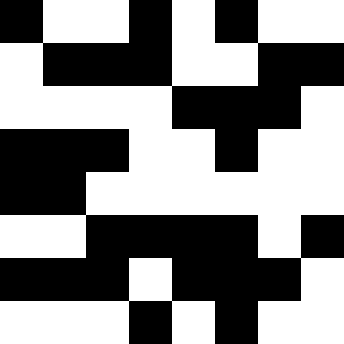[["black", "white", "white", "black", "white", "black", "white", "white"], ["white", "black", "black", "black", "white", "white", "black", "black"], ["white", "white", "white", "white", "black", "black", "black", "white"], ["black", "black", "black", "white", "white", "black", "white", "white"], ["black", "black", "white", "white", "white", "white", "white", "white"], ["white", "white", "black", "black", "black", "black", "white", "black"], ["black", "black", "black", "white", "black", "black", "black", "white"], ["white", "white", "white", "black", "white", "black", "white", "white"]]